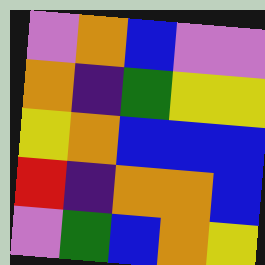[["violet", "orange", "blue", "violet", "violet"], ["orange", "indigo", "green", "yellow", "yellow"], ["yellow", "orange", "blue", "blue", "blue"], ["red", "indigo", "orange", "orange", "blue"], ["violet", "green", "blue", "orange", "yellow"]]